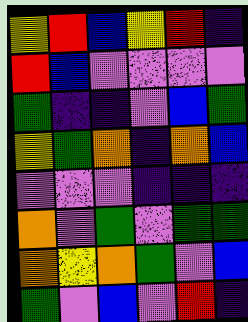[["yellow", "red", "blue", "yellow", "red", "indigo"], ["red", "blue", "violet", "violet", "violet", "violet"], ["green", "indigo", "indigo", "violet", "blue", "green"], ["yellow", "green", "orange", "indigo", "orange", "blue"], ["violet", "violet", "violet", "indigo", "indigo", "indigo"], ["orange", "violet", "green", "violet", "green", "green"], ["orange", "yellow", "orange", "green", "violet", "blue"], ["green", "violet", "blue", "violet", "red", "indigo"]]